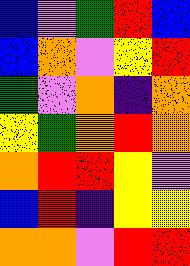[["blue", "violet", "green", "red", "blue"], ["blue", "orange", "violet", "yellow", "red"], ["green", "violet", "orange", "indigo", "orange"], ["yellow", "green", "orange", "red", "orange"], ["orange", "red", "red", "yellow", "violet"], ["blue", "red", "indigo", "yellow", "yellow"], ["orange", "orange", "violet", "red", "red"]]